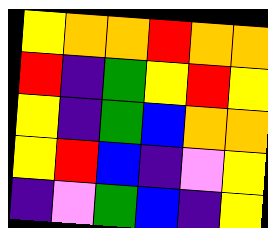[["yellow", "orange", "orange", "red", "orange", "orange"], ["red", "indigo", "green", "yellow", "red", "yellow"], ["yellow", "indigo", "green", "blue", "orange", "orange"], ["yellow", "red", "blue", "indigo", "violet", "yellow"], ["indigo", "violet", "green", "blue", "indigo", "yellow"]]